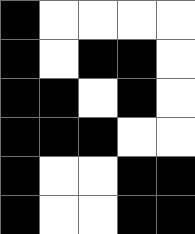[["black", "white", "white", "white", "white"], ["black", "white", "black", "black", "white"], ["black", "black", "white", "black", "white"], ["black", "black", "black", "white", "white"], ["black", "white", "white", "black", "black"], ["black", "white", "white", "black", "black"]]